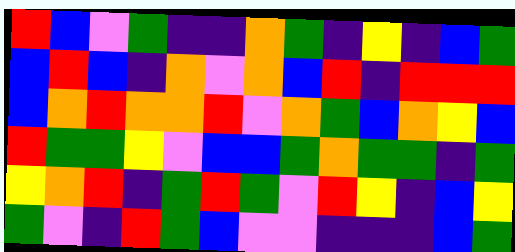[["red", "blue", "violet", "green", "indigo", "indigo", "orange", "green", "indigo", "yellow", "indigo", "blue", "green"], ["blue", "red", "blue", "indigo", "orange", "violet", "orange", "blue", "red", "indigo", "red", "red", "red"], ["blue", "orange", "red", "orange", "orange", "red", "violet", "orange", "green", "blue", "orange", "yellow", "blue"], ["red", "green", "green", "yellow", "violet", "blue", "blue", "green", "orange", "green", "green", "indigo", "green"], ["yellow", "orange", "red", "indigo", "green", "red", "green", "violet", "red", "yellow", "indigo", "blue", "yellow"], ["green", "violet", "indigo", "red", "green", "blue", "violet", "violet", "indigo", "indigo", "indigo", "blue", "green"]]